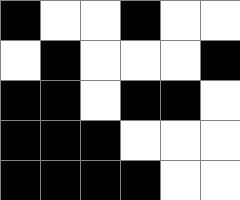[["black", "white", "white", "black", "white", "white"], ["white", "black", "white", "white", "white", "black"], ["black", "black", "white", "black", "black", "white"], ["black", "black", "black", "white", "white", "white"], ["black", "black", "black", "black", "white", "white"]]